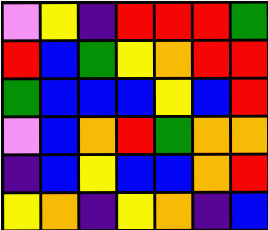[["violet", "yellow", "indigo", "red", "red", "red", "green"], ["red", "blue", "green", "yellow", "orange", "red", "red"], ["green", "blue", "blue", "blue", "yellow", "blue", "red"], ["violet", "blue", "orange", "red", "green", "orange", "orange"], ["indigo", "blue", "yellow", "blue", "blue", "orange", "red"], ["yellow", "orange", "indigo", "yellow", "orange", "indigo", "blue"]]